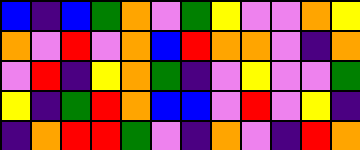[["blue", "indigo", "blue", "green", "orange", "violet", "green", "yellow", "violet", "violet", "orange", "yellow"], ["orange", "violet", "red", "violet", "orange", "blue", "red", "orange", "orange", "violet", "indigo", "orange"], ["violet", "red", "indigo", "yellow", "orange", "green", "indigo", "violet", "yellow", "violet", "violet", "green"], ["yellow", "indigo", "green", "red", "orange", "blue", "blue", "violet", "red", "violet", "yellow", "indigo"], ["indigo", "orange", "red", "red", "green", "violet", "indigo", "orange", "violet", "indigo", "red", "orange"]]